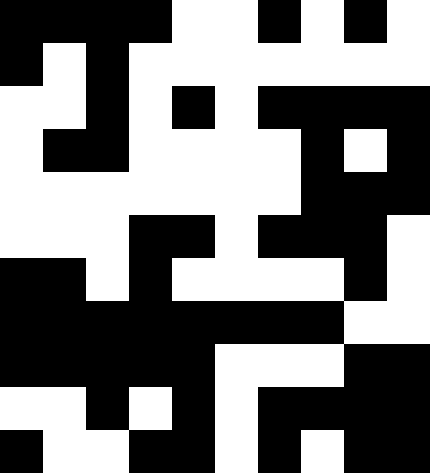[["black", "black", "black", "black", "white", "white", "black", "white", "black", "white"], ["black", "white", "black", "white", "white", "white", "white", "white", "white", "white"], ["white", "white", "black", "white", "black", "white", "black", "black", "black", "black"], ["white", "black", "black", "white", "white", "white", "white", "black", "white", "black"], ["white", "white", "white", "white", "white", "white", "white", "black", "black", "black"], ["white", "white", "white", "black", "black", "white", "black", "black", "black", "white"], ["black", "black", "white", "black", "white", "white", "white", "white", "black", "white"], ["black", "black", "black", "black", "black", "black", "black", "black", "white", "white"], ["black", "black", "black", "black", "black", "white", "white", "white", "black", "black"], ["white", "white", "black", "white", "black", "white", "black", "black", "black", "black"], ["black", "white", "white", "black", "black", "white", "black", "white", "black", "black"]]